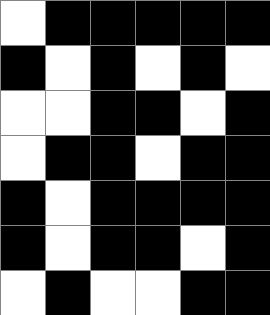[["white", "black", "black", "black", "black", "black"], ["black", "white", "black", "white", "black", "white"], ["white", "white", "black", "black", "white", "black"], ["white", "black", "black", "white", "black", "black"], ["black", "white", "black", "black", "black", "black"], ["black", "white", "black", "black", "white", "black"], ["white", "black", "white", "white", "black", "black"]]